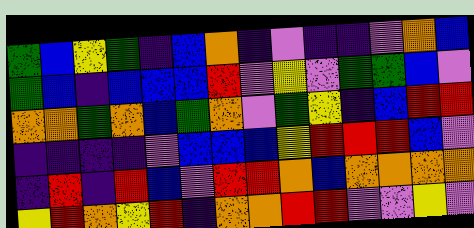[["green", "blue", "yellow", "green", "indigo", "blue", "orange", "indigo", "violet", "indigo", "indigo", "violet", "orange", "blue"], ["green", "blue", "indigo", "blue", "blue", "blue", "red", "violet", "yellow", "violet", "green", "green", "blue", "violet"], ["orange", "orange", "green", "orange", "blue", "green", "orange", "violet", "green", "yellow", "indigo", "blue", "red", "red"], ["indigo", "indigo", "indigo", "indigo", "violet", "blue", "blue", "blue", "yellow", "red", "red", "red", "blue", "violet"], ["indigo", "red", "indigo", "red", "blue", "violet", "red", "red", "orange", "blue", "orange", "orange", "orange", "orange"], ["yellow", "red", "orange", "yellow", "red", "indigo", "orange", "orange", "red", "red", "violet", "violet", "yellow", "violet"]]